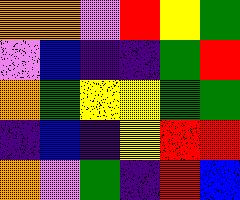[["orange", "orange", "violet", "red", "yellow", "green"], ["violet", "blue", "indigo", "indigo", "green", "red"], ["orange", "green", "yellow", "yellow", "green", "green"], ["indigo", "blue", "indigo", "yellow", "red", "red"], ["orange", "violet", "green", "indigo", "red", "blue"]]